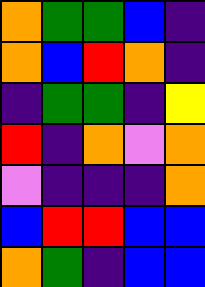[["orange", "green", "green", "blue", "indigo"], ["orange", "blue", "red", "orange", "indigo"], ["indigo", "green", "green", "indigo", "yellow"], ["red", "indigo", "orange", "violet", "orange"], ["violet", "indigo", "indigo", "indigo", "orange"], ["blue", "red", "red", "blue", "blue"], ["orange", "green", "indigo", "blue", "blue"]]